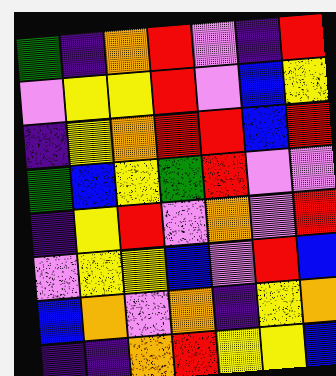[["green", "indigo", "orange", "red", "violet", "indigo", "red"], ["violet", "yellow", "yellow", "red", "violet", "blue", "yellow"], ["indigo", "yellow", "orange", "red", "red", "blue", "red"], ["green", "blue", "yellow", "green", "red", "violet", "violet"], ["indigo", "yellow", "red", "violet", "orange", "violet", "red"], ["violet", "yellow", "yellow", "blue", "violet", "red", "blue"], ["blue", "orange", "violet", "orange", "indigo", "yellow", "orange"], ["indigo", "indigo", "orange", "red", "yellow", "yellow", "blue"]]